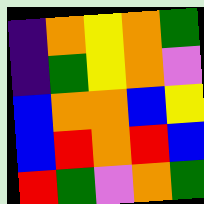[["indigo", "orange", "yellow", "orange", "green"], ["indigo", "green", "yellow", "orange", "violet"], ["blue", "orange", "orange", "blue", "yellow"], ["blue", "red", "orange", "red", "blue"], ["red", "green", "violet", "orange", "green"]]